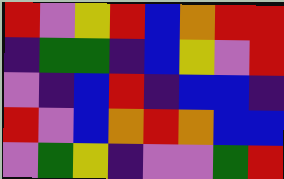[["red", "violet", "yellow", "red", "blue", "orange", "red", "red"], ["indigo", "green", "green", "indigo", "blue", "yellow", "violet", "red"], ["violet", "indigo", "blue", "red", "indigo", "blue", "blue", "indigo"], ["red", "violet", "blue", "orange", "red", "orange", "blue", "blue"], ["violet", "green", "yellow", "indigo", "violet", "violet", "green", "red"]]